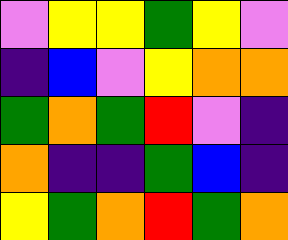[["violet", "yellow", "yellow", "green", "yellow", "violet"], ["indigo", "blue", "violet", "yellow", "orange", "orange"], ["green", "orange", "green", "red", "violet", "indigo"], ["orange", "indigo", "indigo", "green", "blue", "indigo"], ["yellow", "green", "orange", "red", "green", "orange"]]